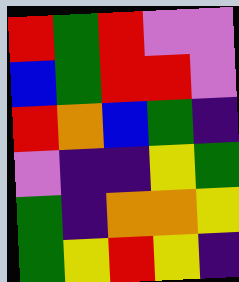[["red", "green", "red", "violet", "violet"], ["blue", "green", "red", "red", "violet"], ["red", "orange", "blue", "green", "indigo"], ["violet", "indigo", "indigo", "yellow", "green"], ["green", "indigo", "orange", "orange", "yellow"], ["green", "yellow", "red", "yellow", "indigo"]]